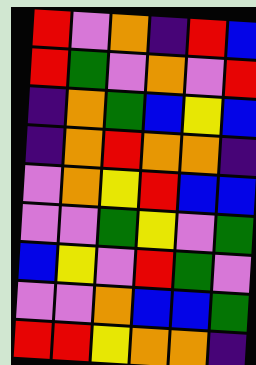[["red", "violet", "orange", "indigo", "red", "blue"], ["red", "green", "violet", "orange", "violet", "red"], ["indigo", "orange", "green", "blue", "yellow", "blue"], ["indigo", "orange", "red", "orange", "orange", "indigo"], ["violet", "orange", "yellow", "red", "blue", "blue"], ["violet", "violet", "green", "yellow", "violet", "green"], ["blue", "yellow", "violet", "red", "green", "violet"], ["violet", "violet", "orange", "blue", "blue", "green"], ["red", "red", "yellow", "orange", "orange", "indigo"]]